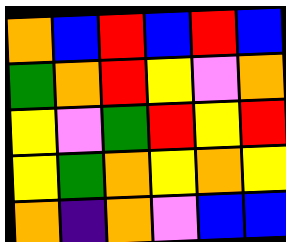[["orange", "blue", "red", "blue", "red", "blue"], ["green", "orange", "red", "yellow", "violet", "orange"], ["yellow", "violet", "green", "red", "yellow", "red"], ["yellow", "green", "orange", "yellow", "orange", "yellow"], ["orange", "indigo", "orange", "violet", "blue", "blue"]]